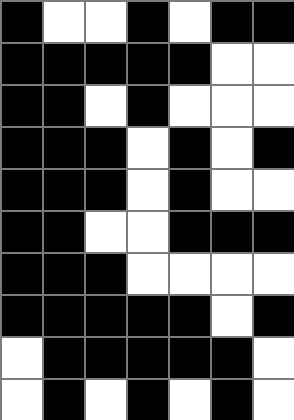[["black", "white", "white", "black", "white", "black", "black"], ["black", "black", "black", "black", "black", "white", "white"], ["black", "black", "white", "black", "white", "white", "white"], ["black", "black", "black", "white", "black", "white", "black"], ["black", "black", "black", "white", "black", "white", "white"], ["black", "black", "white", "white", "black", "black", "black"], ["black", "black", "black", "white", "white", "white", "white"], ["black", "black", "black", "black", "black", "white", "black"], ["white", "black", "black", "black", "black", "black", "white"], ["white", "black", "white", "black", "white", "black", "white"]]